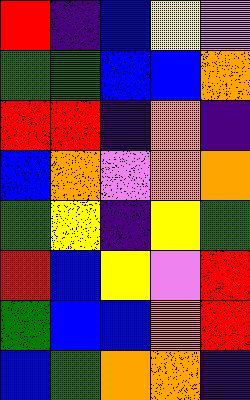[["red", "indigo", "blue", "yellow", "violet"], ["green", "green", "blue", "blue", "orange"], ["red", "red", "indigo", "orange", "indigo"], ["blue", "orange", "violet", "orange", "orange"], ["green", "yellow", "indigo", "yellow", "green"], ["red", "blue", "yellow", "violet", "red"], ["green", "blue", "blue", "orange", "red"], ["blue", "green", "orange", "orange", "indigo"]]